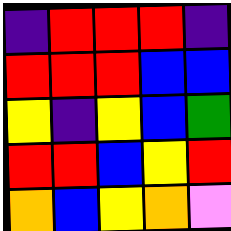[["indigo", "red", "red", "red", "indigo"], ["red", "red", "red", "blue", "blue"], ["yellow", "indigo", "yellow", "blue", "green"], ["red", "red", "blue", "yellow", "red"], ["orange", "blue", "yellow", "orange", "violet"]]